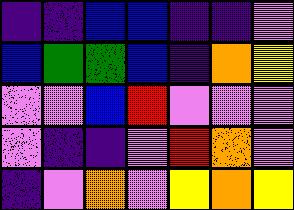[["indigo", "indigo", "blue", "blue", "indigo", "indigo", "violet"], ["blue", "green", "green", "blue", "indigo", "orange", "yellow"], ["violet", "violet", "blue", "red", "violet", "violet", "violet"], ["violet", "indigo", "indigo", "violet", "red", "orange", "violet"], ["indigo", "violet", "orange", "violet", "yellow", "orange", "yellow"]]